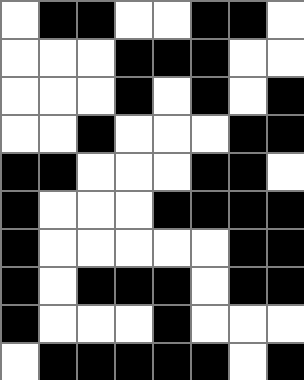[["white", "black", "black", "white", "white", "black", "black", "white"], ["white", "white", "white", "black", "black", "black", "white", "white"], ["white", "white", "white", "black", "white", "black", "white", "black"], ["white", "white", "black", "white", "white", "white", "black", "black"], ["black", "black", "white", "white", "white", "black", "black", "white"], ["black", "white", "white", "white", "black", "black", "black", "black"], ["black", "white", "white", "white", "white", "white", "black", "black"], ["black", "white", "black", "black", "black", "white", "black", "black"], ["black", "white", "white", "white", "black", "white", "white", "white"], ["white", "black", "black", "black", "black", "black", "white", "black"]]